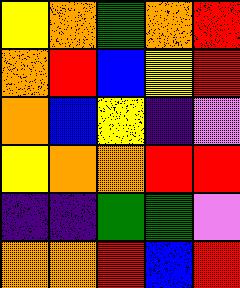[["yellow", "orange", "green", "orange", "red"], ["orange", "red", "blue", "yellow", "red"], ["orange", "blue", "yellow", "indigo", "violet"], ["yellow", "orange", "orange", "red", "red"], ["indigo", "indigo", "green", "green", "violet"], ["orange", "orange", "red", "blue", "red"]]